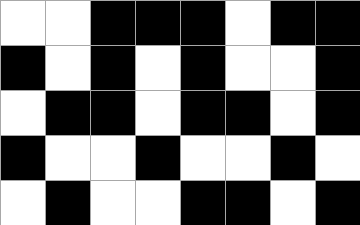[["white", "white", "black", "black", "black", "white", "black", "black"], ["black", "white", "black", "white", "black", "white", "white", "black"], ["white", "black", "black", "white", "black", "black", "white", "black"], ["black", "white", "white", "black", "white", "white", "black", "white"], ["white", "black", "white", "white", "black", "black", "white", "black"]]